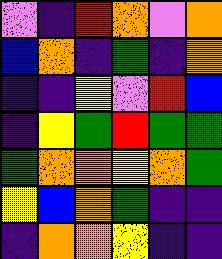[["violet", "indigo", "red", "orange", "violet", "orange"], ["blue", "orange", "indigo", "green", "indigo", "orange"], ["indigo", "indigo", "yellow", "violet", "red", "blue"], ["indigo", "yellow", "green", "red", "green", "green"], ["green", "orange", "orange", "yellow", "orange", "green"], ["yellow", "blue", "orange", "green", "indigo", "indigo"], ["indigo", "orange", "orange", "yellow", "indigo", "indigo"]]